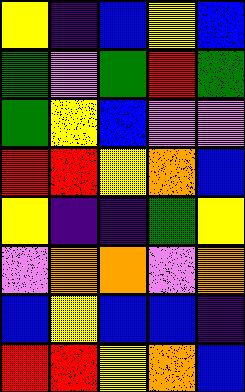[["yellow", "indigo", "blue", "yellow", "blue"], ["green", "violet", "green", "red", "green"], ["green", "yellow", "blue", "violet", "violet"], ["red", "red", "yellow", "orange", "blue"], ["yellow", "indigo", "indigo", "green", "yellow"], ["violet", "orange", "orange", "violet", "orange"], ["blue", "yellow", "blue", "blue", "indigo"], ["red", "red", "yellow", "orange", "blue"]]